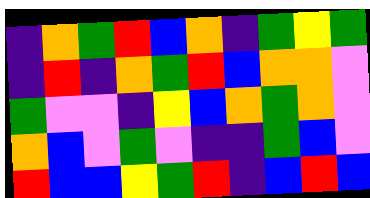[["indigo", "orange", "green", "red", "blue", "orange", "indigo", "green", "yellow", "green"], ["indigo", "red", "indigo", "orange", "green", "red", "blue", "orange", "orange", "violet"], ["green", "violet", "violet", "indigo", "yellow", "blue", "orange", "green", "orange", "violet"], ["orange", "blue", "violet", "green", "violet", "indigo", "indigo", "green", "blue", "violet"], ["red", "blue", "blue", "yellow", "green", "red", "indigo", "blue", "red", "blue"]]